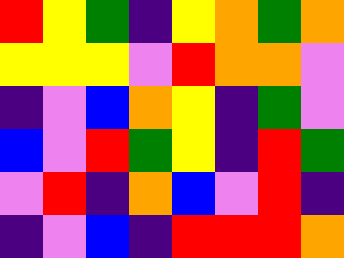[["red", "yellow", "green", "indigo", "yellow", "orange", "green", "orange"], ["yellow", "yellow", "yellow", "violet", "red", "orange", "orange", "violet"], ["indigo", "violet", "blue", "orange", "yellow", "indigo", "green", "violet"], ["blue", "violet", "red", "green", "yellow", "indigo", "red", "green"], ["violet", "red", "indigo", "orange", "blue", "violet", "red", "indigo"], ["indigo", "violet", "blue", "indigo", "red", "red", "red", "orange"]]